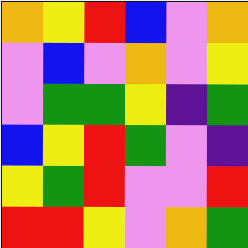[["orange", "yellow", "red", "blue", "violet", "orange"], ["violet", "blue", "violet", "orange", "violet", "yellow"], ["violet", "green", "green", "yellow", "indigo", "green"], ["blue", "yellow", "red", "green", "violet", "indigo"], ["yellow", "green", "red", "violet", "violet", "red"], ["red", "red", "yellow", "violet", "orange", "green"]]